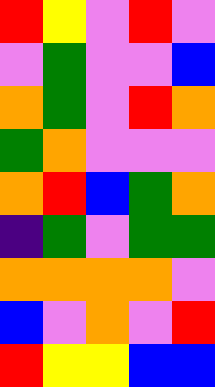[["red", "yellow", "violet", "red", "violet"], ["violet", "green", "violet", "violet", "blue"], ["orange", "green", "violet", "red", "orange"], ["green", "orange", "violet", "violet", "violet"], ["orange", "red", "blue", "green", "orange"], ["indigo", "green", "violet", "green", "green"], ["orange", "orange", "orange", "orange", "violet"], ["blue", "violet", "orange", "violet", "red"], ["red", "yellow", "yellow", "blue", "blue"]]